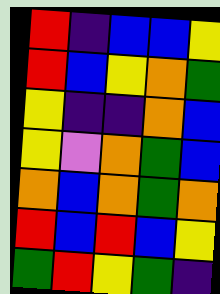[["red", "indigo", "blue", "blue", "yellow"], ["red", "blue", "yellow", "orange", "green"], ["yellow", "indigo", "indigo", "orange", "blue"], ["yellow", "violet", "orange", "green", "blue"], ["orange", "blue", "orange", "green", "orange"], ["red", "blue", "red", "blue", "yellow"], ["green", "red", "yellow", "green", "indigo"]]